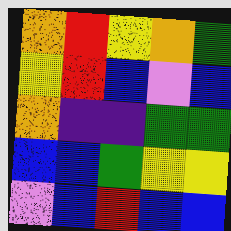[["orange", "red", "yellow", "orange", "green"], ["yellow", "red", "blue", "violet", "blue"], ["orange", "indigo", "indigo", "green", "green"], ["blue", "blue", "green", "yellow", "yellow"], ["violet", "blue", "red", "blue", "blue"]]